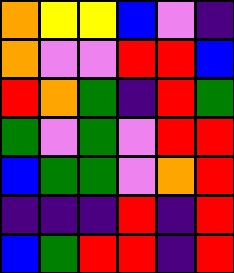[["orange", "yellow", "yellow", "blue", "violet", "indigo"], ["orange", "violet", "violet", "red", "red", "blue"], ["red", "orange", "green", "indigo", "red", "green"], ["green", "violet", "green", "violet", "red", "red"], ["blue", "green", "green", "violet", "orange", "red"], ["indigo", "indigo", "indigo", "red", "indigo", "red"], ["blue", "green", "red", "red", "indigo", "red"]]